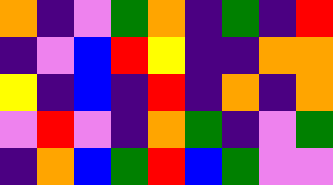[["orange", "indigo", "violet", "green", "orange", "indigo", "green", "indigo", "red"], ["indigo", "violet", "blue", "red", "yellow", "indigo", "indigo", "orange", "orange"], ["yellow", "indigo", "blue", "indigo", "red", "indigo", "orange", "indigo", "orange"], ["violet", "red", "violet", "indigo", "orange", "green", "indigo", "violet", "green"], ["indigo", "orange", "blue", "green", "red", "blue", "green", "violet", "violet"]]